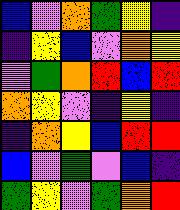[["blue", "violet", "orange", "green", "yellow", "indigo"], ["indigo", "yellow", "blue", "violet", "orange", "yellow"], ["violet", "green", "orange", "red", "blue", "red"], ["orange", "yellow", "violet", "indigo", "yellow", "indigo"], ["indigo", "orange", "yellow", "blue", "red", "red"], ["blue", "violet", "green", "violet", "blue", "indigo"], ["green", "yellow", "violet", "green", "orange", "red"]]